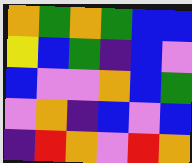[["orange", "green", "orange", "green", "blue", "blue"], ["yellow", "blue", "green", "indigo", "blue", "violet"], ["blue", "violet", "violet", "orange", "blue", "green"], ["violet", "orange", "indigo", "blue", "violet", "blue"], ["indigo", "red", "orange", "violet", "red", "orange"]]